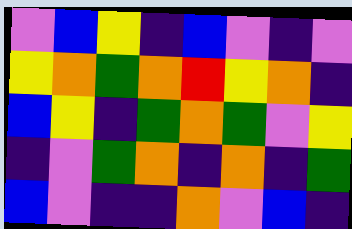[["violet", "blue", "yellow", "indigo", "blue", "violet", "indigo", "violet"], ["yellow", "orange", "green", "orange", "red", "yellow", "orange", "indigo"], ["blue", "yellow", "indigo", "green", "orange", "green", "violet", "yellow"], ["indigo", "violet", "green", "orange", "indigo", "orange", "indigo", "green"], ["blue", "violet", "indigo", "indigo", "orange", "violet", "blue", "indigo"]]